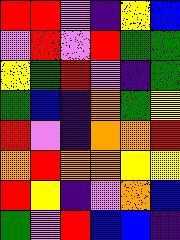[["red", "red", "violet", "indigo", "yellow", "blue"], ["violet", "red", "violet", "red", "green", "green"], ["yellow", "green", "red", "violet", "indigo", "green"], ["green", "blue", "indigo", "orange", "green", "yellow"], ["red", "violet", "indigo", "orange", "orange", "red"], ["orange", "red", "orange", "orange", "yellow", "yellow"], ["red", "yellow", "indigo", "violet", "orange", "blue"], ["green", "violet", "red", "blue", "blue", "indigo"]]